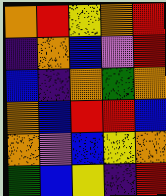[["orange", "red", "yellow", "orange", "red"], ["indigo", "orange", "blue", "violet", "red"], ["blue", "indigo", "orange", "green", "orange"], ["orange", "blue", "red", "red", "blue"], ["orange", "violet", "blue", "yellow", "orange"], ["green", "blue", "yellow", "indigo", "red"]]